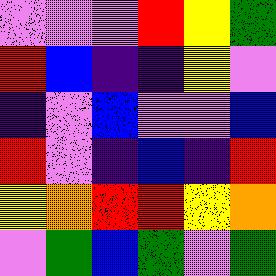[["violet", "violet", "violet", "red", "yellow", "green"], ["red", "blue", "indigo", "indigo", "yellow", "violet"], ["indigo", "violet", "blue", "violet", "violet", "blue"], ["red", "violet", "indigo", "blue", "indigo", "red"], ["yellow", "orange", "red", "red", "yellow", "orange"], ["violet", "green", "blue", "green", "violet", "green"]]